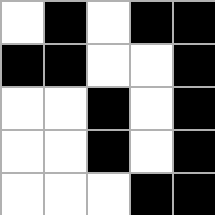[["white", "black", "white", "black", "black"], ["black", "black", "white", "white", "black"], ["white", "white", "black", "white", "black"], ["white", "white", "black", "white", "black"], ["white", "white", "white", "black", "black"]]